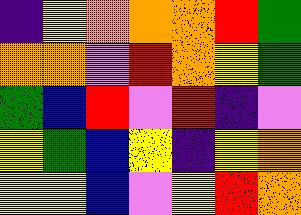[["indigo", "yellow", "orange", "orange", "orange", "red", "green"], ["orange", "orange", "violet", "red", "orange", "yellow", "green"], ["green", "blue", "red", "violet", "red", "indigo", "violet"], ["yellow", "green", "blue", "yellow", "indigo", "yellow", "orange"], ["yellow", "yellow", "blue", "violet", "yellow", "red", "orange"]]